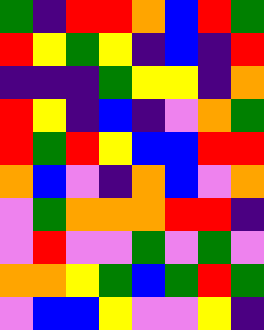[["green", "indigo", "red", "red", "orange", "blue", "red", "green"], ["red", "yellow", "green", "yellow", "indigo", "blue", "indigo", "red"], ["indigo", "indigo", "indigo", "green", "yellow", "yellow", "indigo", "orange"], ["red", "yellow", "indigo", "blue", "indigo", "violet", "orange", "green"], ["red", "green", "red", "yellow", "blue", "blue", "red", "red"], ["orange", "blue", "violet", "indigo", "orange", "blue", "violet", "orange"], ["violet", "green", "orange", "orange", "orange", "red", "red", "indigo"], ["violet", "red", "violet", "violet", "green", "violet", "green", "violet"], ["orange", "orange", "yellow", "green", "blue", "green", "red", "green"], ["violet", "blue", "blue", "yellow", "violet", "violet", "yellow", "indigo"]]